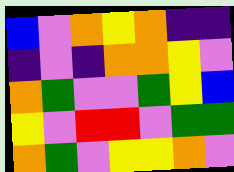[["blue", "violet", "orange", "yellow", "orange", "indigo", "indigo"], ["indigo", "violet", "indigo", "orange", "orange", "yellow", "violet"], ["orange", "green", "violet", "violet", "green", "yellow", "blue"], ["yellow", "violet", "red", "red", "violet", "green", "green"], ["orange", "green", "violet", "yellow", "yellow", "orange", "violet"]]